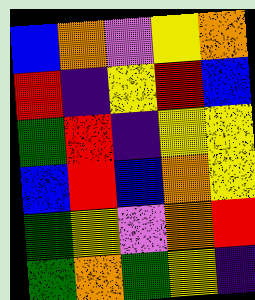[["blue", "orange", "violet", "yellow", "orange"], ["red", "indigo", "yellow", "red", "blue"], ["green", "red", "indigo", "yellow", "yellow"], ["blue", "red", "blue", "orange", "yellow"], ["green", "yellow", "violet", "orange", "red"], ["green", "orange", "green", "yellow", "indigo"]]